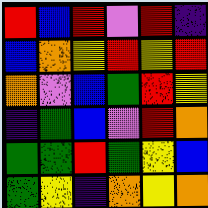[["red", "blue", "red", "violet", "red", "indigo"], ["blue", "orange", "yellow", "red", "yellow", "red"], ["orange", "violet", "blue", "green", "red", "yellow"], ["indigo", "green", "blue", "violet", "red", "orange"], ["green", "green", "red", "green", "yellow", "blue"], ["green", "yellow", "indigo", "orange", "yellow", "orange"]]